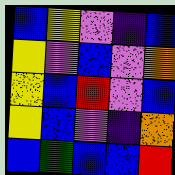[["blue", "yellow", "violet", "indigo", "blue"], ["yellow", "violet", "blue", "violet", "orange"], ["yellow", "blue", "red", "violet", "blue"], ["yellow", "blue", "violet", "indigo", "orange"], ["blue", "green", "blue", "blue", "red"]]